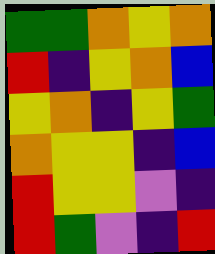[["green", "green", "orange", "yellow", "orange"], ["red", "indigo", "yellow", "orange", "blue"], ["yellow", "orange", "indigo", "yellow", "green"], ["orange", "yellow", "yellow", "indigo", "blue"], ["red", "yellow", "yellow", "violet", "indigo"], ["red", "green", "violet", "indigo", "red"]]